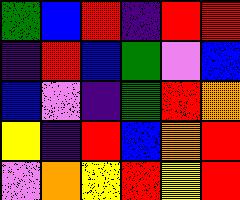[["green", "blue", "red", "indigo", "red", "red"], ["indigo", "red", "blue", "green", "violet", "blue"], ["blue", "violet", "indigo", "green", "red", "orange"], ["yellow", "indigo", "red", "blue", "orange", "red"], ["violet", "orange", "yellow", "red", "yellow", "red"]]